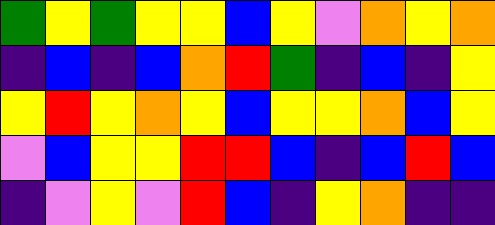[["green", "yellow", "green", "yellow", "yellow", "blue", "yellow", "violet", "orange", "yellow", "orange"], ["indigo", "blue", "indigo", "blue", "orange", "red", "green", "indigo", "blue", "indigo", "yellow"], ["yellow", "red", "yellow", "orange", "yellow", "blue", "yellow", "yellow", "orange", "blue", "yellow"], ["violet", "blue", "yellow", "yellow", "red", "red", "blue", "indigo", "blue", "red", "blue"], ["indigo", "violet", "yellow", "violet", "red", "blue", "indigo", "yellow", "orange", "indigo", "indigo"]]